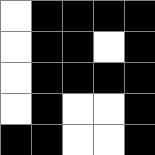[["white", "black", "black", "black", "black"], ["white", "black", "black", "white", "black"], ["white", "black", "black", "black", "black"], ["white", "black", "white", "white", "black"], ["black", "black", "white", "white", "black"]]